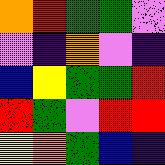[["orange", "red", "green", "green", "violet"], ["violet", "indigo", "orange", "violet", "indigo"], ["blue", "yellow", "green", "green", "red"], ["red", "green", "violet", "red", "red"], ["yellow", "orange", "green", "blue", "indigo"]]